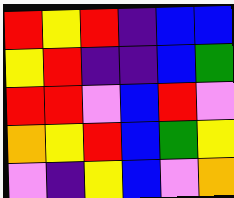[["red", "yellow", "red", "indigo", "blue", "blue"], ["yellow", "red", "indigo", "indigo", "blue", "green"], ["red", "red", "violet", "blue", "red", "violet"], ["orange", "yellow", "red", "blue", "green", "yellow"], ["violet", "indigo", "yellow", "blue", "violet", "orange"]]